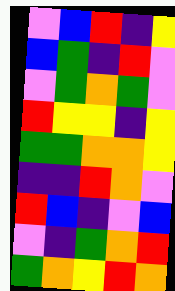[["violet", "blue", "red", "indigo", "yellow"], ["blue", "green", "indigo", "red", "violet"], ["violet", "green", "orange", "green", "violet"], ["red", "yellow", "yellow", "indigo", "yellow"], ["green", "green", "orange", "orange", "yellow"], ["indigo", "indigo", "red", "orange", "violet"], ["red", "blue", "indigo", "violet", "blue"], ["violet", "indigo", "green", "orange", "red"], ["green", "orange", "yellow", "red", "orange"]]